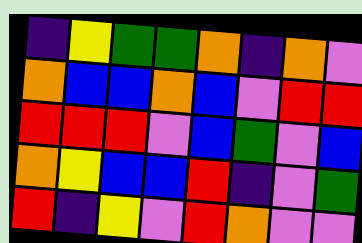[["indigo", "yellow", "green", "green", "orange", "indigo", "orange", "violet"], ["orange", "blue", "blue", "orange", "blue", "violet", "red", "red"], ["red", "red", "red", "violet", "blue", "green", "violet", "blue"], ["orange", "yellow", "blue", "blue", "red", "indigo", "violet", "green"], ["red", "indigo", "yellow", "violet", "red", "orange", "violet", "violet"]]